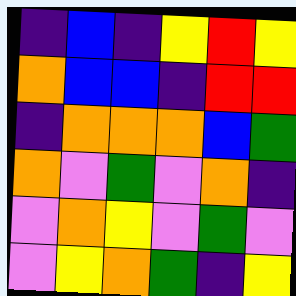[["indigo", "blue", "indigo", "yellow", "red", "yellow"], ["orange", "blue", "blue", "indigo", "red", "red"], ["indigo", "orange", "orange", "orange", "blue", "green"], ["orange", "violet", "green", "violet", "orange", "indigo"], ["violet", "orange", "yellow", "violet", "green", "violet"], ["violet", "yellow", "orange", "green", "indigo", "yellow"]]